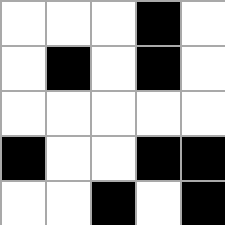[["white", "white", "white", "black", "white"], ["white", "black", "white", "black", "white"], ["white", "white", "white", "white", "white"], ["black", "white", "white", "black", "black"], ["white", "white", "black", "white", "black"]]